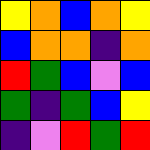[["yellow", "orange", "blue", "orange", "yellow"], ["blue", "orange", "orange", "indigo", "orange"], ["red", "green", "blue", "violet", "blue"], ["green", "indigo", "green", "blue", "yellow"], ["indigo", "violet", "red", "green", "red"]]